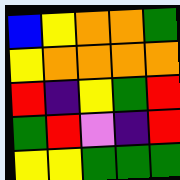[["blue", "yellow", "orange", "orange", "green"], ["yellow", "orange", "orange", "orange", "orange"], ["red", "indigo", "yellow", "green", "red"], ["green", "red", "violet", "indigo", "red"], ["yellow", "yellow", "green", "green", "green"]]